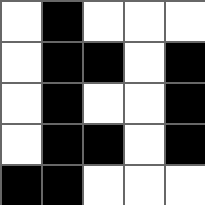[["white", "black", "white", "white", "white"], ["white", "black", "black", "white", "black"], ["white", "black", "white", "white", "black"], ["white", "black", "black", "white", "black"], ["black", "black", "white", "white", "white"]]